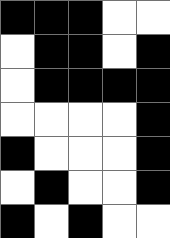[["black", "black", "black", "white", "white"], ["white", "black", "black", "white", "black"], ["white", "black", "black", "black", "black"], ["white", "white", "white", "white", "black"], ["black", "white", "white", "white", "black"], ["white", "black", "white", "white", "black"], ["black", "white", "black", "white", "white"]]